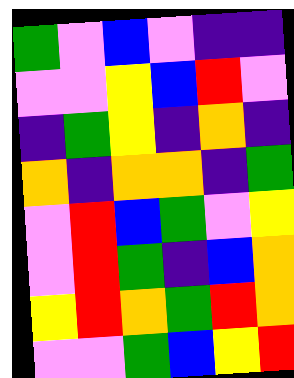[["green", "violet", "blue", "violet", "indigo", "indigo"], ["violet", "violet", "yellow", "blue", "red", "violet"], ["indigo", "green", "yellow", "indigo", "orange", "indigo"], ["orange", "indigo", "orange", "orange", "indigo", "green"], ["violet", "red", "blue", "green", "violet", "yellow"], ["violet", "red", "green", "indigo", "blue", "orange"], ["yellow", "red", "orange", "green", "red", "orange"], ["violet", "violet", "green", "blue", "yellow", "red"]]